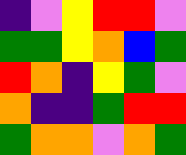[["indigo", "violet", "yellow", "red", "red", "violet"], ["green", "green", "yellow", "orange", "blue", "green"], ["red", "orange", "indigo", "yellow", "green", "violet"], ["orange", "indigo", "indigo", "green", "red", "red"], ["green", "orange", "orange", "violet", "orange", "green"]]